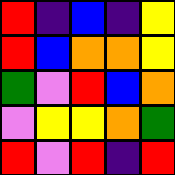[["red", "indigo", "blue", "indigo", "yellow"], ["red", "blue", "orange", "orange", "yellow"], ["green", "violet", "red", "blue", "orange"], ["violet", "yellow", "yellow", "orange", "green"], ["red", "violet", "red", "indigo", "red"]]